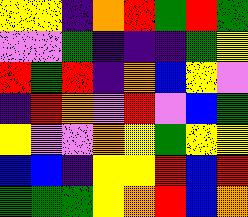[["yellow", "yellow", "indigo", "orange", "red", "green", "red", "green"], ["violet", "violet", "green", "indigo", "indigo", "indigo", "green", "yellow"], ["red", "green", "red", "indigo", "orange", "blue", "yellow", "violet"], ["indigo", "red", "orange", "violet", "red", "violet", "blue", "green"], ["yellow", "violet", "violet", "orange", "yellow", "green", "yellow", "yellow"], ["blue", "blue", "indigo", "yellow", "yellow", "red", "blue", "red"], ["green", "green", "green", "yellow", "orange", "red", "blue", "orange"]]